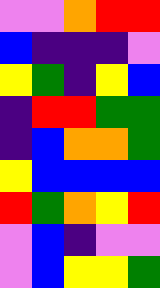[["violet", "violet", "orange", "red", "red"], ["blue", "indigo", "indigo", "indigo", "violet"], ["yellow", "green", "indigo", "yellow", "blue"], ["indigo", "red", "red", "green", "green"], ["indigo", "blue", "orange", "orange", "green"], ["yellow", "blue", "blue", "blue", "blue"], ["red", "green", "orange", "yellow", "red"], ["violet", "blue", "indigo", "violet", "violet"], ["violet", "blue", "yellow", "yellow", "green"]]